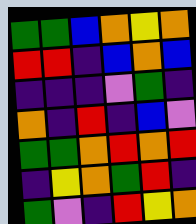[["green", "green", "blue", "orange", "yellow", "orange"], ["red", "red", "indigo", "blue", "orange", "blue"], ["indigo", "indigo", "indigo", "violet", "green", "indigo"], ["orange", "indigo", "red", "indigo", "blue", "violet"], ["green", "green", "orange", "red", "orange", "red"], ["indigo", "yellow", "orange", "green", "red", "indigo"], ["green", "violet", "indigo", "red", "yellow", "orange"]]